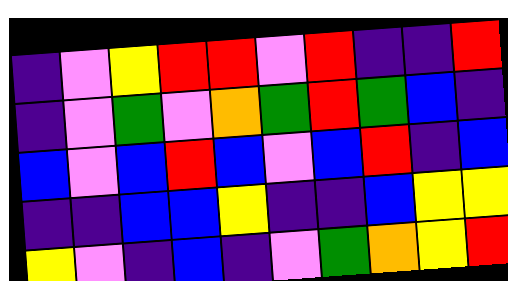[["indigo", "violet", "yellow", "red", "red", "violet", "red", "indigo", "indigo", "red"], ["indigo", "violet", "green", "violet", "orange", "green", "red", "green", "blue", "indigo"], ["blue", "violet", "blue", "red", "blue", "violet", "blue", "red", "indigo", "blue"], ["indigo", "indigo", "blue", "blue", "yellow", "indigo", "indigo", "blue", "yellow", "yellow"], ["yellow", "violet", "indigo", "blue", "indigo", "violet", "green", "orange", "yellow", "red"]]